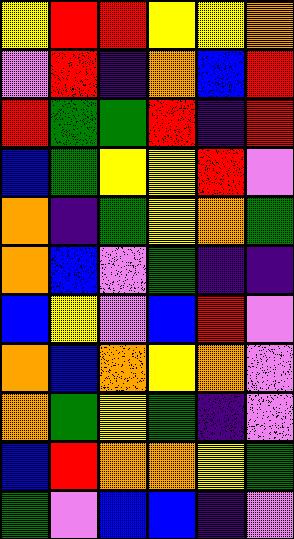[["yellow", "red", "red", "yellow", "yellow", "orange"], ["violet", "red", "indigo", "orange", "blue", "red"], ["red", "green", "green", "red", "indigo", "red"], ["blue", "green", "yellow", "yellow", "red", "violet"], ["orange", "indigo", "green", "yellow", "orange", "green"], ["orange", "blue", "violet", "green", "indigo", "indigo"], ["blue", "yellow", "violet", "blue", "red", "violet"], ["orange", "blue", "orange", "yellow", "orange", "violet"], ["orange", "green", "yellow", "green", "indigo", "violet"], ["blue", "red", "orange", "orange", "yellow", "green"], ["green", "violet", "blue", "blue", "indigo", "violet"]]